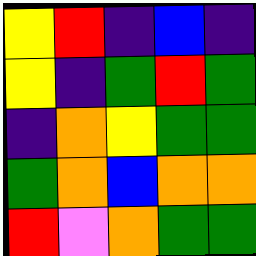[["yellow", "red", "indigo", "blue", "indigo"], ["yellow", "indigo", "green", "red", "green"], ["indigo", "orange", "yellow", "green", "green"], ["green", "orange", "blue", "orange", "orange"], ["red", "violet", "orange", "green", "green"]]